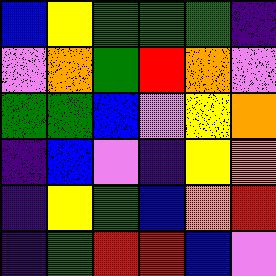[["blue", "yellow", "green", "green", "green", "indigo"], ["violet", "orange", "green", "red", "orange", "violet"], ["green", "green", "blue", "violet", "yellow", "orange"], ["indigo", "blue", "violet", "indigo", "yellow", "orange"], ["indigo", "yellow", "green", "blue", "orange", "red"], ["indigo", "green", "red", "red", "blue", "violet"]]